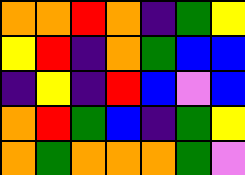[["orange", "orange", "red", "orange", "indigo", "green", "yellow"], ["yellow", "red", "indigo", "orange", "green", "blue", "blue"], ["indigo", "yellow", "indigo", "red", "blue", "violet", "blue"], ["orange", "red", "green", "blue", "indigo", "green", "yellow"], ["orange", "green", "orange", "orange", "orange", "green", "violet"]]